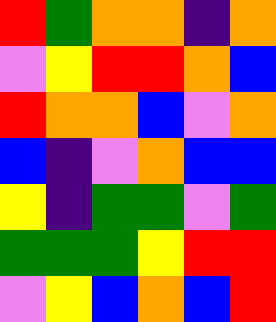[["red", "green", "orange", "orange", "indigo", "orange"], ["violet", "yellow", "red", "red", "orange", "blue"], ["red", "orange", "orange", "blue", "violet", "orange"], ["blue", "indigo", "violet", "orange", "blue", "blue"], ["yellow", "indigo", "green", "green", "violet", "green"], ["green", "green", "green", "yellow", "red", "red"], ["violet", "yellow", "blue", "orange", "blue", "red"]]